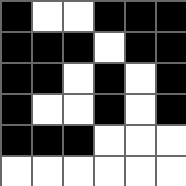[["black", "white", "white", "black", "black", "black"], ["black", "black", "black", "white", "black", "black"], ["black", "black", "white", "black", "white", "black"], ["black", "white", "white", "black", "white", "black"], ["black", "black", "black", "white", "white", "white"], ["white", "white", "white", "white", "white", "white"]]